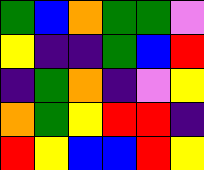[["green", "blue", "orange", "green", "green", "violet"], ["yellow", "indigo", "indigo", "green", "blue", "red"], ["indigo", "green", "orange", "indigo", "violet", "yellow"], ["orange", "green", "yellow", "red", "red", "indigo"], ["red", "yellow", "blue", "blue", "red", "yellow"]]